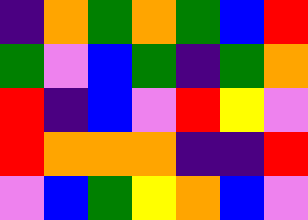[["indigo", "orange", "green", "orange", "green", "blue", "red"], ["green", "violet", "blue", "green", "indigo", "green", "orange"], ["red", "indigo", "blue", "violet", "red", "yellow", "violet"], ["red", "orange", "orange", "orange", "indigo", "indigo", "red"], ["violet", "blue", "green", "yellow", "orange", "blue", "violet"]]